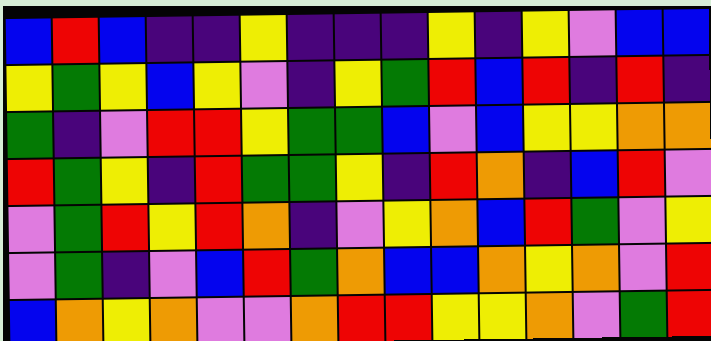[["blue", "red", "blue", "indigo", "indigo", "yellow", "indigo", "indigo", "indigo", "yellow", "indigo", "yellow", "violet", "blue", "blue"], ["yellow", "green", "yellow", "blue", "yellow", "violet", "indigo", "yellow", "green", "red", "blue", "red", "indigo", "red", "indigo"], ["green", "indigo", "violet", "red", "red", "yellow", "green", "green", "blue", "violet", "blue", "yellow", "yellow", "orange", "orange"], ["red", "green", "yellow", "indigo", "red", "green", "green", "yellow", "indigo", "red", "orange", "indigo", "blue", "red", "violet"], ["violet", "green", "red", "yellow", "red", "orange", "indigo", "violet", "yellow", "orange", "blue", "red", "green", "violet", "yellow"], ["violet", "green", "indigo", "violet", "blue", "red", "green", "orange", "blue", "blue", "orange", "yellow", "orange", "violet", "red"], ["blue", "orange", "yellow", "orange", "violet", "violet", "orange", "red", "red", "yellow", "yellow", "orange", "violet", "green", "red"]]